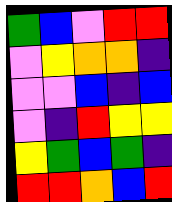[["green", "blue", "violet", "red", "red"], ["violet", "yellow", "orange", "orange", "indigo"], ["violet", "violet", "blue", "indigo", "blue"], ["violet", "indigo", "red", "yellow", "yellow"], ["yellow", "green", "blue", "green", "indigo"], ["red", "red", "orange", "blue", "red"]]